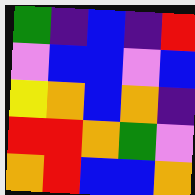[["green", "indigo", "blue", "indigo", "red"], ["violet", "blue", "blue", "violet", "blue"], ["yellow", "orange", "blue", "orange", "indigo"], ["red", "red", "orange", "green", "violet"], ["orange", "red", "blue", "blue", "orange"]]